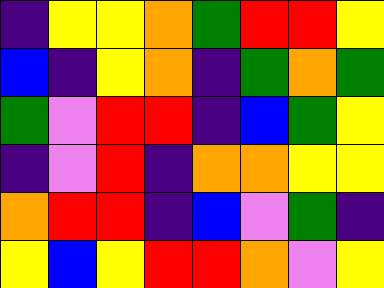[["indigo", "yellow", "yellow", "orange", "green", "red", "red", "yellow"], ["blue", "indigo", "yellow", "orange", "indigo", "green", "orange", "green"], ["green", "violet", "red", "red", "indigo", "blue", "green", "yellow"], ["indigo", "violet", "red", "indigo", "orange", "orange", "yellow", "yellow"], ["orange", "red", "red", "indigo", "blue", "violet", "green", "indigo"], ["yellow", "blue", "yellow", "red", "red", "orange", "violet", "yellow"]]